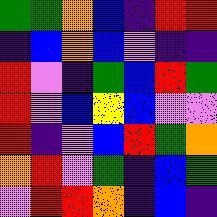[["green", "green", "orange", "blue", "indigo", "red", "red"], ["indigo", "blue", "orange", "blue", "violet", "indigo", "indigo"], ["red", "violet", "indigo", "green", "blue", "red", "green"], ["red", "violet", "blue", "yellow", "blue", "violet", "violet"], ["red", "indigo", "violet", "blue", "red", "green", "orange"], ["orange", "red", "violet", "green", "indigo", "blue", "green"], ["violet", "red", "red", "orange", "indigo", "blue", "indigo"]]